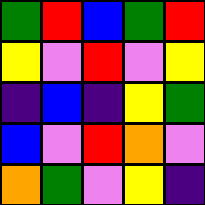[["green", "red", "blue", "green", "red"], ["yellow", "violet", "red", "violet", "yellow"], ["indigo", "blue", "indigo", "yellow", "green"], ["blue", "violet", "red", "orange", "violet"], ["orange", "green", "violet", "yellow", "indigo"]]